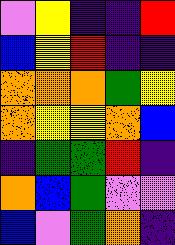[["violet", "yellow", "indigo", "indigo", "red"], ["blue", "yellow", "red", "indigo", "indigo"], ["orange", "orange", "orange", "green", "yellow"], ["orange", "yellow", "yellow", "orange", "blue"], ["indigo", "green", "green", "red", "indigo"], ["orange", "blue", "green", "violet", "violet"], ["blue", "violet", "green", "orange", "indigo"]]